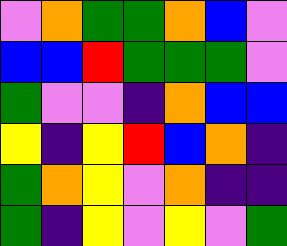[["violet", "orange", "green", "green", "orange", "blue", "violet"], ["blue", "blue", "red", "green", "green", "green", "violet"], ["green", "violet", "violet", "indigo", "orange", "blue", "blue"], ["yellow", "indigo", "yellow", "red", "blue", "orange", "indigo"], ["green", "orange", "yellow", "violet", "orange", "indigo", "indigo"], ["green", "indigo", "yellow", "violet", "yellow", "violet", "green"]]